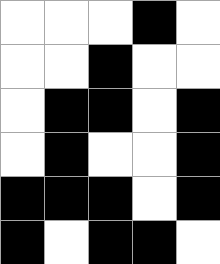[["white", "white", "white", "black", "white"], ["white", "white", "black", "white", "white"], ["white", "black", "black", "white", "black"], ["white", "black", "white", "white", "black"], ["black", "black", "black", "white", "black"], ["black", "white", "black", "black", "white"]]